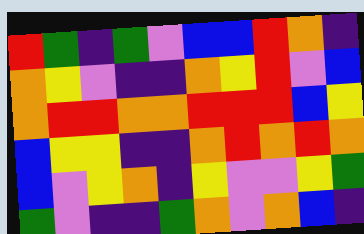[["red", "green", "indigo", "green", "violet", "blue", "blue", "red", "orange", "indigo"], ["orange", "yellow", "violet", "indigo", "indigo", "orange", "yellow", "red", "violet", "blue"], ["orange", "red", "red", "orange", "orange", "red", "red", "red", "blue", "yellow"], ["blue", "yellow", "yellow", "indigo", "indigo", "orange", "red", "orange", "red", "orange"], ["blue", "violet", "yellow", "orange", "indigo", "yellow", "violet", "violet", "yellow", "green"], ["green", "violet", "indigo", "indigo", "green", "orange", "violet", "orange", "blue", "indigo"]]